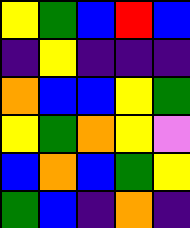[["yellow", "green", "blue", "red", "blue"], ["indigo", "yellow", "indigo", "indigo", "indigo"], ["orange", "blue", "blue", "yellow", "green"], ["yellow", "green", "orange", "yellow", "violet"], ["blue", "orange", "blue", "green", "yellow"], ["green", "blue", "indigo", "orange", "indigo"]]